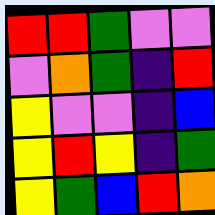[["red", "red", "green", "violet", "violet"], ["violet", "orange", "green", "indigo", "red"], ["yellow", "violet", "violet", "indigo", "blue"], ["yellow", "red", "yellow", "indigo", "green"], ["yellow", "green", "blue", "red", "orange"]]